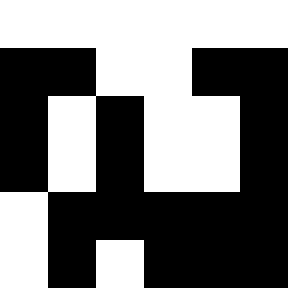[["white", "white", "white", "white", "white", "white"], ["black", "black", "white", "white", "black", "black"], ["black", "white", "black", "white", "white", "black"], ["black", "white", "black", "white", "white", "black"], ["white", "black", "black", "black", "black", "black"], ["white", "black", "white", "black", "black", "black"]]